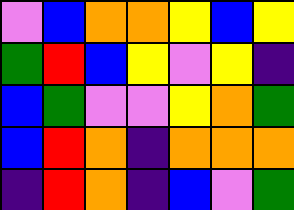[["violet", "blue", "orange", "orange", "yellow", "blue", "yellow"], ["green", "red", "blue", "yellow", "violet", "yellow", "indigo"], ["blue", "green", "violet", "violet", "yellow", "orange", "green"], ["blue", "red", "orange", "indigo", "orange", "orange", "orange"], ["indigo", "red", "orange", "indigo", "blue", "violet", "green"]]